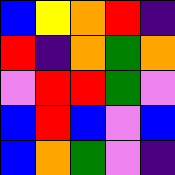[["blue", "yellow", "orange", "red", "indigo"], ["red", "indigo", "orange", "green", "orange"], ["violet", "red", "red", "green", "violet"], ["blue", "red", "blue", "violet", "blue"], ["blue", "orange", "green", "violet", "indigo"]]